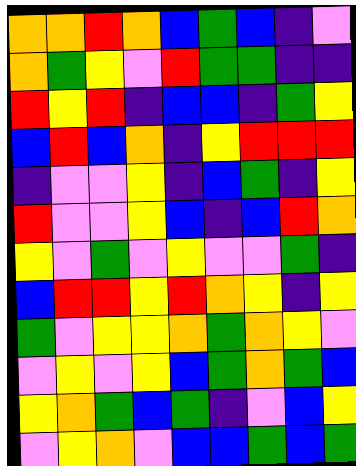[["orange", "orange", "red", "orange", "blue", "green", "blue", "indigo", "violet"], ["orange", "green", "yellow", "violet", "red", "green", "green", "indigo", "indigo"], ["red", "yellow", "red", "indigo", "blue", "blue", "indigo", "green", "yellow"], ["blue", "red", "blue", "orange", "indigo", "yellow", "red", "red", "red"], ["indigo", "violet", "violet", "yellow", "indigo", "blue", "green", "indigo", "yellow"], ["red", "violet", "violet", "yellow", "blue", "indigo", "blue", "red", "orange"], ["yellow", "violet", "green", "violet", "yellow", "violet", "violet", "green", "indigo"], ["blue", "red", "red", "yellow", "red", "orange", "yellow", "indigo", "yellow"], ["green", "violet", "yellow", "yellow", "orange", "green", "orange", "yellow", "violet"], ["violet", "yellow", "violet", "yellow", "blue", "green", "orange", "green", "blue"], ["yellow", "orange", "green", "blue", "green", "indigo", "violet", "blue", "yellow"], ["violet", "yellow", "orange", "violet", "blue", "blue", "green", "blue", "green"]]